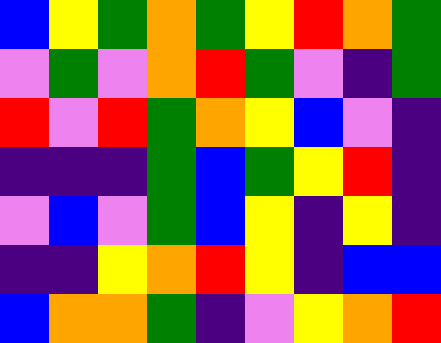[["blue", "yellow", "green", "orange", "green", "yellow", "red", "orange", "green"], ["violet", "green", "violet", "orange", "red", "green", "violet", "indigo", "green"], ["red", "violet", "red", "green", "orange", "yellow", "blue", "violet", "indigo"], ["indigo", "indigo", "indigo", "green", "blue", "green", "yellow", "red", "indigo"], ["violet", "blue", "violet", "green", "blue", "yellow", "indigo", "yellow", "indigo"], ["indigo", "indigo", "yellow", "orange", "red", "yellow", "indigo", "blue", "blue"], ["blue", "orange", "orange", "green", "indigo", "violet", "yellow", "orange", "red"]]